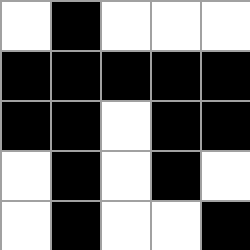[["white", "black", "white", "white", "white"], ["black", "black", "black", "black", "black"], ["black", "black", "white", "black", "black"], ["white", "black", "white", "black", "white"], ["white", "black", "white", "white", "black"]]